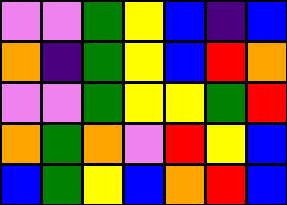[["violet", "violet", "green", "yellow", "blue", "indigo", "blue"], ["orange", "indigo", "green", "yellow", "blue", "red", "orange"], ["violet", "violet", "green", "yellow", "yellow", "green", "red"], ["orange", "green", "orange", "violet", "red", "yellow", "blue"], ["blue", "green", "yellow", "blue", "orange", "red", "blue"]]